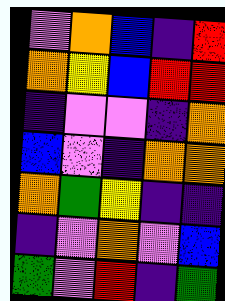[["violet", "orange", "blue", "indigo", "red"], ["orange", "yellow", "blue", "red", "red"], ["indigo", "violet", "violet", "indigo", "orange"], ["blue", "violet", "indigo", "orange", "orange"], ["orange", "green", "yellow", "indigo", "indigo"], ["indigo", "violet", "orange", "violet", "blue"], ["green", "violet", "red", "indigo", "green"]]